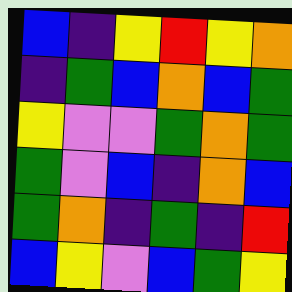[["blue", "indigo", "yellow", "red", "yellow", "orange"], ["indigo", "green", "blue", "orange", "blue", "green"], ["yellow", "violet", "violet", "green", "orange", "green"], ["green", "violet", "blue", "indigo", "orange", "blue"], ["green", "orange", "indigo", "green", "indigo", "red"], ["blue", "yellow", "violet", "blue", "green", "yellow"]]